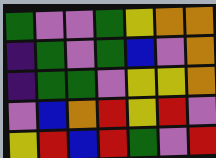[["green", "violet", "violet", "green", "yellow", "orange", "orange"], ["indigo", "green", "violet", "green", "blue", "violet", "orange"], ["indigo", "green", "green", "violet", "yellow", "yellow", "orange"], ["violet", "blue", "orange", "red", "yellow", "red", "violet"], ["yellow", "red", "blue", "red", "green", "violet", "red"]]